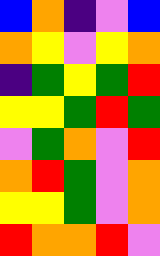[["blue", "orange", "indigo", "violet", "blue"], ["orange", "yellow", "violet", "yellow", "orange"], ["indigo", "green", "yellow", "green", "red"], ["yellow", "yellow", "green", "red", "green"], ["violet", "green", "orange", "violet", "red"], ["orange", "red", "green", "violet", "orange"], ["yellow", "yellow", "green", "violet", "orange"], ["red", "orange", "orange", "red", "violet"]]